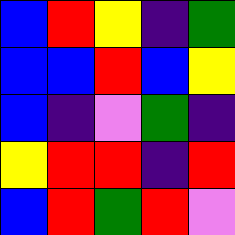[["blue", "red", "yellow", "indigo", "green"], ["blue", "blue", "red", "blue", "yellow"], ["blue", "indigo", "violet", "green", "indigo"], ["yellow", "red", "red", "indigo", "red"], ["blue", "red", "green", "red", "violet"]]